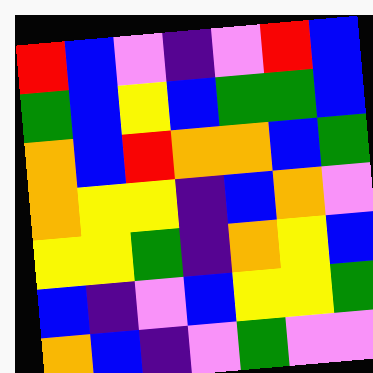[["red", "blue", "violet", "indigo", "violet", "red", "blue"], ["green", "blue", "yellow", "blue", "green", "green", "blue"], ["orange", "blue", "red", "orange", "orange", "blue", "green"], ["orange", "yellow", "yellow", "indigo", "blue", "orange", "violet"], ["yellow", "yellow", "green", "indigo", "orange", "yellow", "blue"], ["blue", "indigo", "violet", "blue", "yellow", "yellow", "green"], ["orange", "blue", "indigo", "violet", "green", "violet", "violet"]]